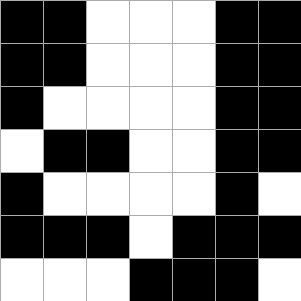[["black", "black", "white", "white", "white", "black", "black"], ["black", "black", "white", "white", "white", "black", "black"], ["black", "white", "white", "white", "white", "black", "black"], ["white", "black", "black", "white", "white", "black", "black"], ["black", "white", "white", "white", "white", "black", "white"], ["black", "black", "black", "white", "black", "black", "black"], ["white", "white", "white", "black", "black", "black", "white"]]